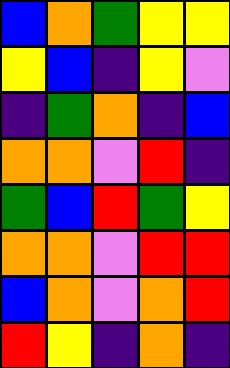[["blue", "orange", "green", "yellow", "yellow"], ["yellow", "blue", "indigo", "yellow", "violet"], ["indigo", "green", "orange", "indigo", "blue"], ["orange", "orange", "violet", "red", "indigo"], ["green", "blue", "red", "green", "yellow"], ["orange", "orange", "violet", "red", "red"], ["blue", "orange", "violet", "orange", "red"], ["red", "yellow", "indigo", "orange", "indigo"]]